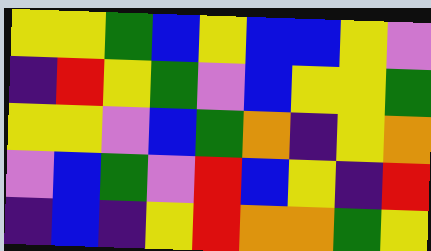[["yellow", "yellow", "green", "blue", "yellow", "blue", "blue", "yellow", "violet"], ["indigo", "red", "yellow", "green", "violet", "blue", "yellow", "yellow", "green"], ["yellow", "yellow", "violet", "blue", "green", "orange", "indigo", "yellow", "orange"], ["violet", "blue", "green", "violet", "red", "blue", "yellow", "indigo", "red"], ["indigo", "blue", "indigo", "yellow", "red", "orange", "orange", "green", "yellow"]]